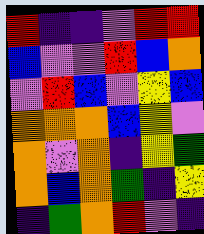[["red", "indigo", "indigo", "violet", "red", "red"], ["blue", "violet", "violet", "red", "blue", "orange"], ["violet", "red", "blue", "violet", "yellow", "blue"], ["orange", "orange", "orange", "blue", "yellow", "violet"], ["orange", "violet", "orange", "indigo", "yellow", "green"], ["orange", "blue", "orange", "green", "indigo", "yellow"], ["indigo", "green", "orange", "red", "violet", "indigo"]]